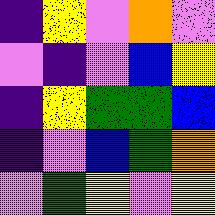[["indigo", "yellow", "violet", "orange", "violet"], ["violet", "indigo", "violet", "blue", "yellow"], ["indigo", "yellow", "green", "green", "blue"], ["indigo", "violet", "blue", "green", "orange"], ["violet", "green", "yellow", "violet", "yellow"]]